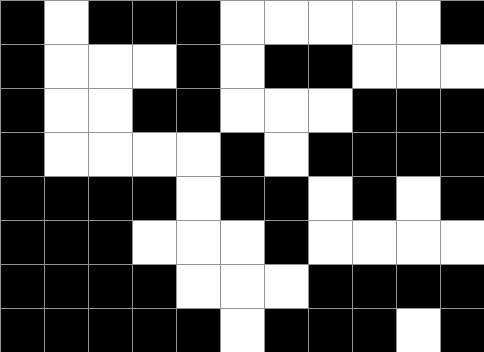[["black", "white", "black", "black", "black", "white", "white", "white", "white", "white", "black"], ["black", "white", "white", "white", "black", "white", "black", "black", "white", "white", "white"], ["black", "white", "white", "black", "black", "white", "white", "white", "black", "black", "black"], ["black", "white", "white", "white", "white", "black", "white", "black", "black", "black", "black"], ["black", "black", "black", "black", "white", "black", "black", "white", "black", "white", "black"], ["black", "black", "black", "white", "white", "white", "black", "white", "white", "white", "white"], ["black", "black", "black", "black", "white", "white", "white", "black", "black", "black", "black"], ["black", "black", "black", "black", "black", "white", "black", "black", "black", "white", "black"]]